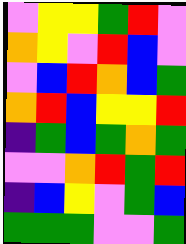[["violet", "yellow", "yellow", "green", "red", "violet"], ["orange", "yellow", "violet", "red", "blue", "violet"], ["violet", "blue", "red", "orange", "blue", "green"], ["orange", "red", "blue", "yellow", "yellow", "red"], ["indigo", "green", "blue", "green", "orange", "green"], ["violet", "violet", "orange", "red", "green", "red"], ["indigo", "blue", "yellow", "violet", "green", "blue"], ["green", "green", "green", "violet", "violet", "green"]]